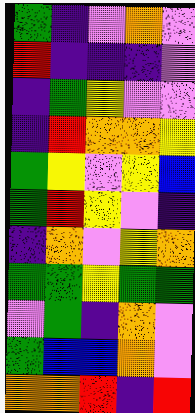[["green", "indigo", "violet", "orange", "violet"], ["red", "indigo", "indigo", "indigo", "violet"], ["indigo", "green", "yellow", "violet", "violet"], ["indigo", "red", "orange", "orange", "yellow"], ["green", "yellow", "violet", "yellow", "blue"], ["green", "red", "yellow", "violet", "indigo"], ["indigo", "orange", "violet", "yellow", "orange"], ["green", "green", "yellow", "green", "green"], ["violet", "green", "indigo", "orange", "violet"], ["green", "blue", "blue", "orange", "violet"], ["orange", "orange", "red", "indigo", "red"]]